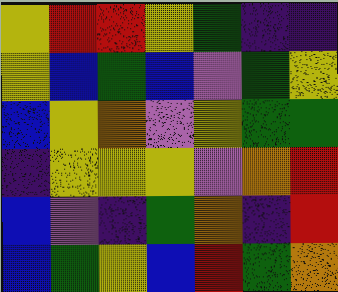[["yellow", "red", "red", "yellow", "green", "indigo", "indigo"], ["yellow", "blue", "green", "blue", "violet", "green", "yellow"], ["blue", "yellow", "orange", "violet", "yellow", "green", "green"], ["indigo", "yellow", "yellow", "yellow", "violet", "orange", "red"], ["blue", "violet", "indigo", "green", "orange", "indigo", "red"], ["blue", "green", "yellow", "blue", "red", "green", "orange"]]